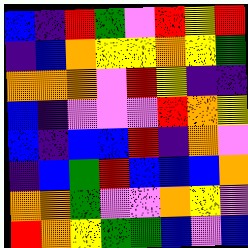[["blue", "indigo", "red", "green", "violet", "red", "yellow", "red"], ["indigo", "blue", "orange", "yellow", "yellow", "orange", "yellow", "green"], ["orange", "orange", "orange", "violet", "red", "yellow", "indigo", "indigo"], ["blue", "indigo", "violet", "violet", "violet", "red", "orange", "yellow"], ["blue", "indigo", "blue", "blue", "red", "indigo", "orange", "violet"], ["indigo", "blue", "green", "red", "blue", "blue", "blue", "orange"], ["orange", "orange", "green", "violet", "violet", "orange", "yellow", "violet"], ["red", "orange", "yellow", "green", "green", "blue", "violet", "blue"]]